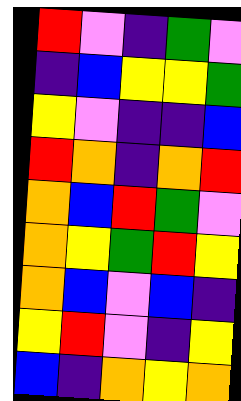[["red", "violet", "indigo", "green", "violet"], ["indigo", "blue", "yellow", "yellow", "green"], ["yellow", "violet", "indigo", "indigo", "blue"], ["red", "orange", "indigo", "orange", "red"], ["orange", "blue", "red", "green", "violet"], ["orange", "yellow", "green", "red", "yellow"], ["orange", "blue", "violet", "blue", "indigo"], ["yellow", "red", "violet", "indigo", "yellow"], ["blue", "indigo", "orange", "yellow", "orange"]]